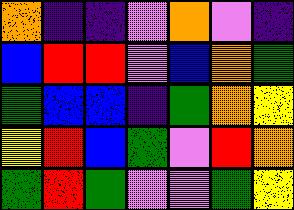[["orange", "indigo", "indigo", "violet", "orange", "violet", "indigo"], ["blue", "red", "red", "violet", "blue", "orange", "green"], ["green", "blue", "blue", "indigo", "green", "orange", "yellow"], ["yellow", "red", "blue", "green", "violet", "red", "orange"], ["green", "red", "green", "violet", "violet", "green", "yellow"]]